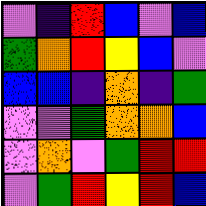[["violet", "indigo", "red", "blue", "violet", "blue"], ["green", "orange", "red", "yellow", "blue", "violet"], ["blue", "blue", "indigo", "orange", "indigo", "green"], ["violet", "violet", "green", "orange", "orange", "blue"], ["violet", "orange", "violet", "green", "red", "red"], ["violet", "green", "red", "yellow", "red", "blue"]]